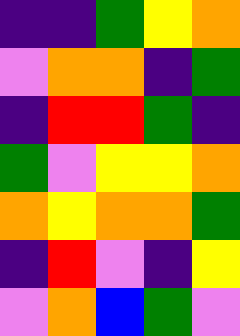[["indigo", "indigo", "green", "yellow", "orange"], ["violet", "orange", "orange", "indigo", "green"], ["indigo", "red", "red", "green", "indigo"], ["green", "violet", "yellow", "yellow", "orange"], ["orange", "yellow", "orange", "orange", "green"], ["indigo", "red", "violet", "indigo", "yellow"], ["violet", "orange", "blue", "green", "violet"]]